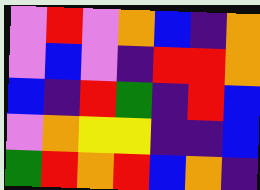[["violet", "red", "violet", "orange", "blue", "indigo", "orange"], ["violet", "blue", "violet", "indigo", "red", "red", "orange"], ["blue", "indigo", "red", "green", "indigo", "red", "blue"], ["violet", "orange", "yellow", "yellow", "indigo", "indigo", "blue"], ["green", "red", "orange", "red", "blue", "orange", "indigo"]]